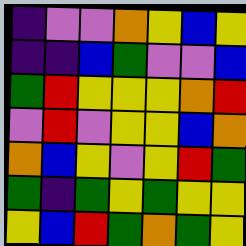[["indigo", "violet", "violet", "orange", "yellow", "blue", "yellow"], ["indigo", "indigo", "blue", "green", "violet", "violet", "blue"], ["green", "red", "yellow", "yellow", "yellow", "orange", "red"], ["violet", "red", "violet", "yellow", "yellow", "blue", "orange"], ["orange", "blue", "yellow", "violet", "yellow", "red", "green"], ["green", "indigo", "green", "yellow", "green", "yellow", "yellow"], ["yellow", "blue", "red", "green", "orange", "green", "yellow"]]